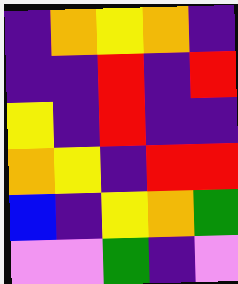[["indigo", "orange", "yellow", "orange", "indigo"], ["indigo", "indigo", "red", "indigo", "red"], ["yellow", "indigo", "red", "indigo", "indigo"], ["orange", "yellow", "indigo", "red", "red"], ["blue", "indigo", "yellow", "orange", "green"], ["violet", "violet", "green", "indigo", "violet"]]